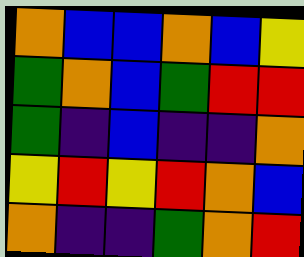[["orange", "blue", "blue", "orange", "blue", "yellow"], ["green", "orange", "blue", "green", "red", "red"], ["green", "indigo", "blue", "indigo", "indigo", "orange"], ["yellow", "red", "yellow", "red", "orange", "blue"], ["orange", "indigo", "indigo", "green", "orange", "red"]]